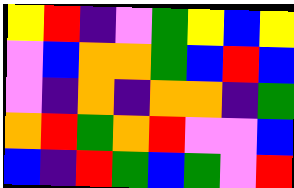[["yellow", "red", "indigo", "violet", "green", "yellow", "blue", "yellow"], ["violet", "blue", "orange", "orange", "green", "blue", "red", "blue"], ["violet", "indigo", "orange", "indigo", "orange", "orange", "indigo", "green"], ["orange", "red", "green", "orange", "red", "violet", "violet", "blue"], ["blue", "indigo", "red", "green", "blue", "green", "violet", "red"]]